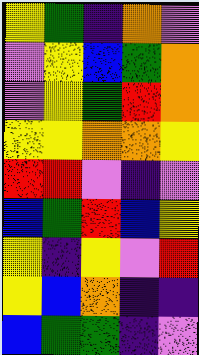[["yellow", "green", "indigo", "orange", "violet"], ["violet", "yellow", "blue", "green", "orange"], ["violet", "yellow", "green", "red", "orange"], ["yellow", "yellow", "orange", "orange", "yellow"], ["red", "red", "violet", "indigo", "violet"], ["blue", "green", "red", "blue", "yellow"], ["yellow", "indigo", "yellow", "violet", "red"], ["yellow", "blue", "orange", "indigo", "indigo"], ["blue", "green", "green", "indigo", "violet"]]